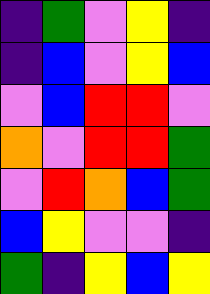[["indigo", "green", "violet", "yellow", "indigo"], ["indigo", "blue", "violet", "yellow", "blue"], ["violet", "blue", "red", "red", "violet"], ["orange", "violet", "red", "red", "green"], ["violet", "red", "orange", "blue", "green"], ["blue", "yellow", "violet", "violet", "indigo"], ["green", "indigo", "yellow", "blue", "yellow"]]